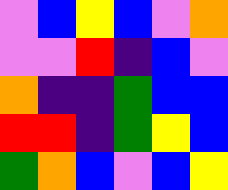[["violet", "blue", "yellow", "blue", "violet", "orange"], ["violet", "violet", "red", "indigo", "blue", "violet"], ["orange", "indigo", "indigo", "green", "blue", "blue"], ["red", "red", "indigo", "green", "yellow", "blue"], ["green", "orange", "blue", "violet", "blue", "yellow"]]